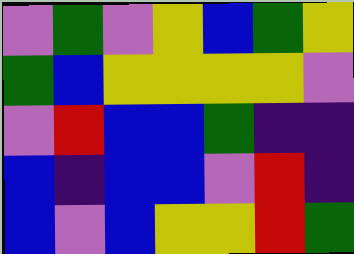[["violet", "green", "violet", "yellow", "blue", "green", "yellow"], ["green", "blue", "yellow", "yellow", "yellow", "yellow", "violet"], ["violet", "red", "blue", "blue", "green", "indigo", "indigo"], ["blue", "indigo", "blue", "blue", "violet", "red", "indigo"], ["blue", "violet", "blue", "yellow", "yellow", "red", "green"]]